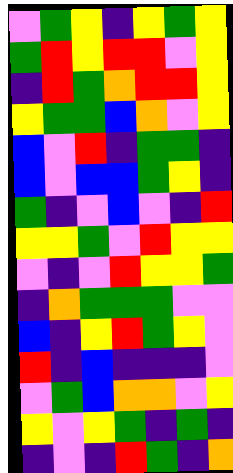[["violet", "green", "yellow", "indigo", "yellow", "green", "yellow"], ["green", "red", "yellow", "red", "red", "violet", "yellow"], ["indigo", "red", "green", "orange", "red", "red", "yellow"], ["yellow", "green", "green", "blue", "orange", "violet", "yellow"], ["blue", "violet", "red", "indigo", "green", "green", "indigo"], ["blue", "violet", "blue", "blue", "green", "yellow", "indigo"], ["green", "indigo", "violet", "blue", "violet", "indigo", "red"], ["yellow", "yellow", "green", "violet", "red", "yellow", "yellow"], ["violet", "indigo", "violet", "red", "yellow", "yellow", "green"], ["indigo", "orange", "green", "green", "green", "violet", "violet"], ["blue", "indigo", "yellow", "red", "green", "yellow", "violet"], ["red", "indigo", "blue", "indigo", "indigo", "indigo", "violet"], ["violet", "green", "blue", "orange", "orange", "violet", "yellow"], ["yellow", "violet", "yellow", "green", "indigo", "green", "indigo"], ["indigo", "violet", "indigo", "red", "green", "indigo", "orange"]]